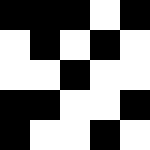[["black", "black", "black", "white", "black"], ["white", "black", "white", "black", "white"], ["white", "white", "black", "white", "white"], ["black", "black", "white", "white", "black"], ["black", "white", "white", "black", "white"]]